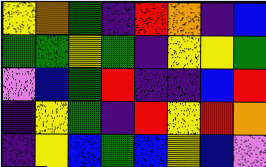[["yellow", "orange", "green", "indigo", "red", "orange", "indigo", "blue"], ["green", "green", "yellow", "green", "indigo", "yellow", "yellow", "green"], ["violet", "blue", "green", "red", "indigo", "indigo", "blue", "red"], ["indigo", "yellow", "green", "indigo", "red", "yellow", "red", "orange"], ["indigo", "yellow", "blue", "green", "blue", "yellow", "blue", "violet"]]